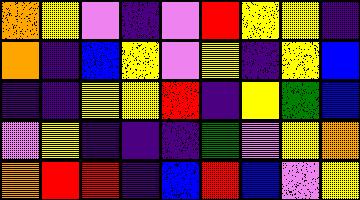[["orange", "yellow", "violet", "indigo", "violet", "red", "yellow", "yellow", "indigo"], ["orange", "indigo", "blue", "yellow", "violet", "yellow", "indigo", "yellow", "blue"], ["indigo", "indigo", "yellow", "yellow", "red", "indigo", "yellow", "green", "blue"], ["violet", "yellow", "indigo", "indigo", "indigo", "green", "violet", "yellow", "orange"], ["orange", "red", "red", "indigo", "blue", "red", "blue", "violet", "yellow"]]